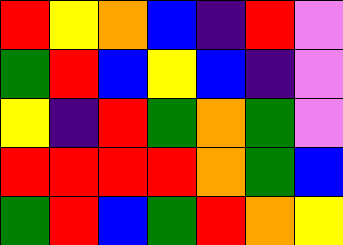[["red", "yellow", "orange", "blue", "indigo", "red", "violet"], ["green", "red", "blue", "yellow", "blue", "indigo", "violet"], ["yellow", "indigo", "red", "green", "orange", "green", "violet"], ["red", "red", "red", "red", "orange", "green", "blue"], ["green", "red", "blue", "green", "red", "orange", "yellow"]]